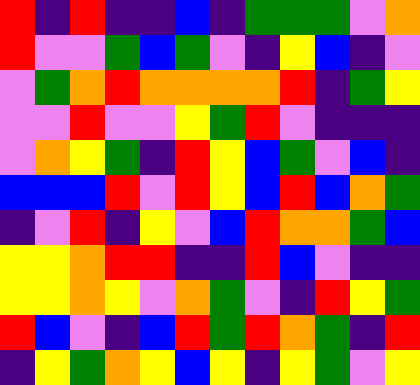[["red", "indigo", "red", "indigo", "indigo", "blue", "indigo", "green", "green", "green", "violet", "orange"], ["red", "violet", "violet", "green", "blue", "green", "violet", "indigo", "yellow", "blue", "indigo", "violet"], ["violet", "green", "orange", "red", "orange", "orange", "orange", "orange", "red", "indigo", "green", "yellow"], ["violet", "violet", "red", "violet", "violet", "yellow", "green", "red", "violet", "indigo", "indigo", "indigo"], ["violet", "orange", "yellow", "green", "indigo", "red", "yellow", "blue", "green", "violet", "blue", "indigo"], ["blue", "blue", "blue", "red", "violet", "red", "yellow", "blue", "red", "blue", "orange", "green"], ["indigo", "violet", "red", "indigo", "yellow", "violet", "blue", "red", "orange", "orange", "green", "blue"], ["yellow", "yellow", "orange", "red", "red", "indigo", "indigo", "red", "blue", "violet", "indigo", "indigo"], ["yellow", "yellow", "orange", "yellow", "violet", "orange", "green", "violet", "indigo", "red", "yellow", "green"], ["red", "blue", "violet", "indigo", "blue", "red", "green", "red", "orange", "green", "indigo", "red"], ["indigo", "yellow", "green", "orange", "yellow", "blue", "yellow", "indigo", "yellow", "green", "violet", "yellow"]]